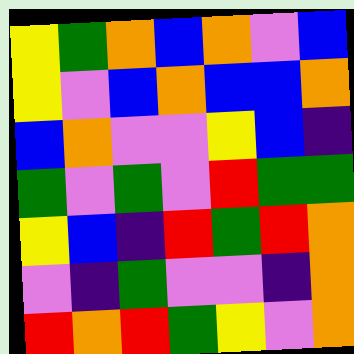[["yellow", "green", "orange", "blue", "orange", "violet", "blue"], ["yellow", "violet", "blue", "orange", "blue", "blue", "orange"], ["blue", "orange", "violet", "violet", "yellow", "blue", "indigo"], ["green", "violet", "green", "violet", "red", "green", "green"], ["yellow", "blue", "indigo", "red", "green", "red", "orange"], ["violet", "indigo", "green", "violet", "violet", "indigo", "orange"], ["red", "orange", "red", "green", "yellow", "violet", "orange"]]